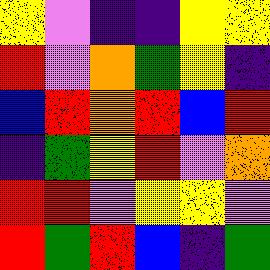[["yellow", "violet", "indigo", "indigo", "yellow", "yellow"], ["red", "violet", "orange", "green", "yellow", "indigo"], ["blue", "red", "orange", "red", "blue", "red"], ["indigo", "green", "yellow", "red", "violet", "orange"], ["red", "red", "violet", "yellow", "yellow", "violet"], ["red", "green", "red", "blue", "indigo", "green"]]